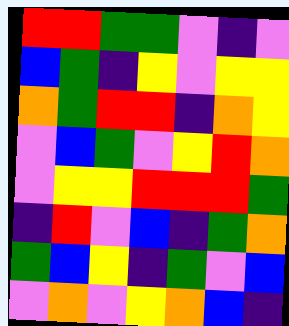[["red", "red", "green", "green", "violet", "indigo", "violet"], ["blue", "green", "indigo", "yellow", "violet", "yellow", "yellow"], ["orange", "green", "red", "red", "indigo", "orange", "yellow"], ["violet", "blue", "green", "violet", "yellow", "red", "orange"], ["violet", "yellow", "yellow", "red", "red", "red", "green"], ["indigo", "red", "violet", "blue", "indigo", "green", "orange"], ["green", "blue", "yellow", "indigo", "green", "violet", "blue"], ["violet", "orange", "violet", "yellow", "orange", "blue", "indigo"]]